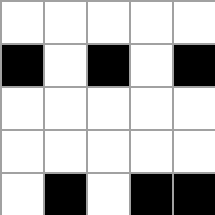[["white", "white", "white", "white", "white"], ["black", "white", "black", "white", "black"], ["white", "white", "white", "white", "white"], ["white", "white", "white", "white", "white"], ["white", "black", "white", "black", "black"]]